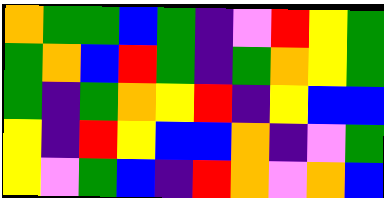[["orange", "green", "green", "blue", "green", "indigo", "violet", "red", "yellow", "green"], ["green", "orange", "blue", "red", "green", "indigo", "green", "orange", "yellow", "green"], ["green", "indigo", "green", "orange", "yellow", "red", "indigo", "yellow", "blue", "blue"], ["yellow", "indigo", "red", "yellow", "blue", "blue", "orange", "indigo", "violet", "green"], ["yellow", "violet", "green", "blue", "indigo", "red", "orange", "violet", "orange", "blue"]]